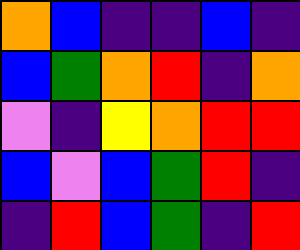[["orange", "blue", "indigo", "indigo", "blue", "indigo"], ["blue", "green", "orange", "red", "indigo", "orange"], ["violet", "indigo", "yellow", "orange", "red", "red"], ["blue", "violet", "blue", "green", "red", "indigo"], ["indigo", "red", "blue", "green", "indigo", "red"]]